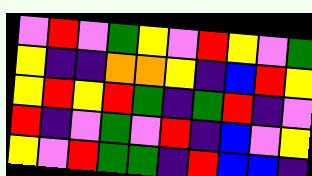[["violet", "red", "violet", "green", "yellow", "violet", "red", "yellow", "violet", "green"], ["yellow", "indigo", "indigo", "orange", "orange", "yellow", "indigo", "blue", "red", "yellow"], ["yellow", "red", "yellow", "red", "green", "indigo", "green", "red", "indigo", "violet"], ["red", "indigo", "violet", "green", "violet", "red", "indigo", "blue", "violet", "yellow"], ["yellow", "violet", "red", "green", "green", "indigo", "red", "blue", "blue", "indigo"]]